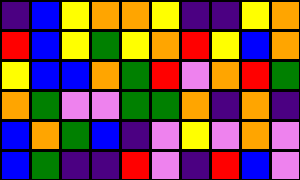[["indigo", "blue", "yellow", "orange", "orange", "yellow", "indigo", "indigo", "yellow", "orange"], ["red", "blue", "yellow", "green", "yellow", "orange", "red", "yellow", "blue", "orange"], ["yellow", "blue", "blue", "orange", "green", "red", "violet", "orange", "red", "green"], ["orange", "green", "violet", "violet", "green", "green", "orange", "indigo", "orange", "indigo"], ["blue", "orange", "green", "blue", "indigo", "violet", "yellow", "violet", "orange", "violet"], ["blue", "green", "indigo", "indigo", "red", "violet", "indigo", "red", "blue", "violet"]]